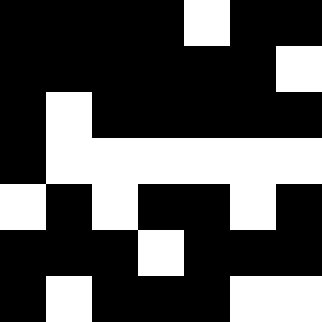[["black", "black", "black", "black", "white", "black", "black"], ["black", "black", "black", "black", "black", "black", "white"], ["black", "white", "black", "black", "black", "black", "black"], ["black", "white", "white", "white", "white", "white", "white"], ["white", "black", "white", "black", "black", "white", "black"], ["black", "black", "black", "white", "black", "black", "black"], ["black", "white", "black", "black", "black", "white", "white"]]